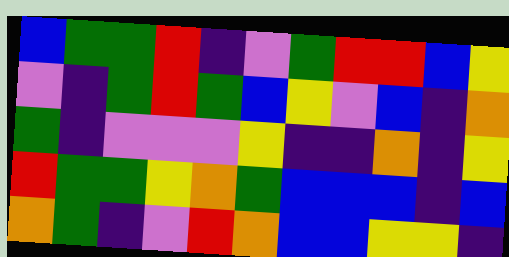[["blue", "green", "green", "red", "indigo", "violet", "green", "red", "red", "blue", "yellow"], ["violet", "indigo", "green", "red", "green", "blue", "yellow", "violet", "blue", "indigo", "orange"], ["green", "indigo", "violet", "violet", "violet", "yellow", "indigo", "indigo", "orange", "indigo", "yellow"], ["red", "green", "green", "yellow", "orange", "green", "blue", "blue", "blue", "indigo", "blue"], ["orange", "green", "indigo", "violet", "red", "orange", "blue", "blue", "yellow", "yellow", "indigo"]]